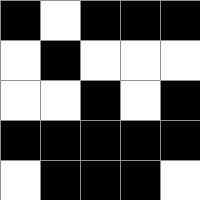[["black", "white", "black", "black", "black"], ["white", "black", "white", "white", "white"], ["white", "white", "black", "white", "black"], ["black", "black", "black", "black", "black"], ["white", "black", "black", "black", "white"]]